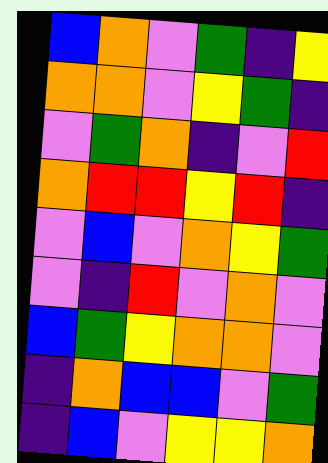[["blue", "orange", "violet", "green", "indigo", "yellow"], ["orange", "orange", "violet", "yellow", "green", "indigo"], ["violet", "green", "orange", "indigo", "violet", "red"], ["orange", "red", "red", "yellow", "red", "indigo"], ["violet", "blue", "violet", "orange", "yellow", "green"], ["violet", "indigo", "red", "violet", "orange", "violet"], ["blue", "green", "yellow", "orange", "orange", "violet"], ["indigo", "orange", "blue", "blue", "violet", "green"], ["indigo", "blue", "violet", "yellow", "yellow", "orange"]]